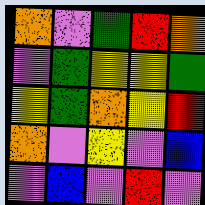[["orange", "violet", "green", "red", "orange"], ["violet", "green", "yellow", "yellow", "green"], ["yellow", "green", "orange", "yellow", "red"], ["orange", "violet", "yellow", "violet", "blue"], ["violet", "blue", "violet", "red", "violet"]]